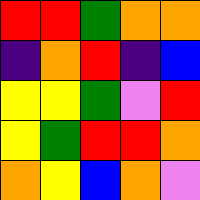[["red", "red", "green", "orange", "orange"], ["indigo", "orange", "red", "indigo", "blue"], ["yellow", "yellow", "green", "violet", "red"], ["yellow", "green", "red", "red", "orange"], ["orange", "yellow", "blue", "orange", "violet"]]